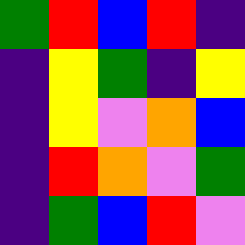[["green", "red", "blue", "red", "indigo"], ["indigo", "yellow", "green", "indigo", "yellow"], ["indigo", "yellow", "violet", "orange", "blue"], ["indigo", "red", "orange", "violet", "green"], ["indigo", "green", "blue", "red", "violet"]]